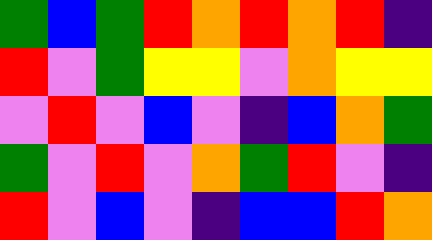[["green", "blue", "green", "red", "orange", "red", "orange", "red", "indigo"], ["red", "violet", "green", "yellow", "yellow", "violet", "orange", "yellow", "yellow"], ["violet", "red", "violet", "blue", "violet", "indigo", "blue", "orange", "green"], ["green", "violet", "red", "violet", "orange", "green", "red", "violet", "indigo"], ["red", "violet", "blue", "violet", "indigo", "blue", "blue", "red", "orange"]]